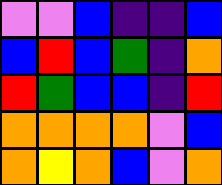[["violet", "violet", "blue", "indigo", "indigo", "blue"], ["blue", "red", "blue", "green", "indigo", "orange"], ["red", "green", "blue", "blue", "indigo", "red"], ["orange", "orange", "orange", "orange", "violet", "blue"], ["orange", "yellow", "orange", "blue", "violet", "orange"]]